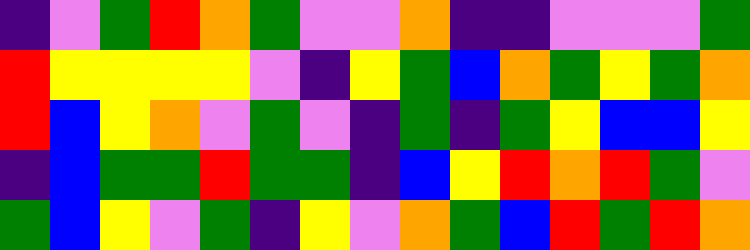[["indigo", "violet", "green", "red", "orange", "green", "violet", "violet", "orange", "indigo", "indigo", "violet", "violet", "violet", "green"], ["red", "yellow", "yellow", "yellow", "yellow", "violet", "indigo", "yellow", "green", "blue", "orange", "green", "yellow", "green", "orange"], ["red", "blue", "yellow", "orange", "violet", "green", "violet", "indigo", "green", "indigo", "green", "yellow", "blue", "blue", "yellow"], ["indigo", "blue", "green", "green", "red", "green", "green", "indigo", "blue", "yellow", "red", "orange", "red", "green", "violet"], ["green", "blue", "yellow", "violet", "green", "indigo", "yellow", "violet", "orange", "green", "blue", "red", "green", "red", "orange"]]